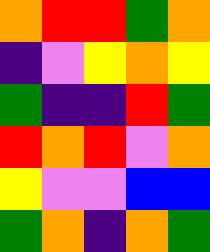[["orange", "red", "red", "green", "orange"], ["indigo", "violet", "yellow", "orange", "yellow"], ["green", "indigo", "indigo", "red", "green"], ["red", "orange", "red", "violet", "orange"], ["yellow", "violet", "violet", "blue", "blue"], ["green", "orange", "indigo", "orange", "green"]]